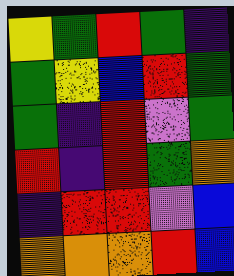[["yellow", "green", "red", "green", "indigo"], ["green", "yellow", "blue", "red", "green"], ["green", "indigo", "red", "violet", "green"], ["red", "indigo", "red", "green", "orange"], ["indigo", "red", "red", "violet", "blue"], ["orange", "orange", "orange", "red", "blue"]]